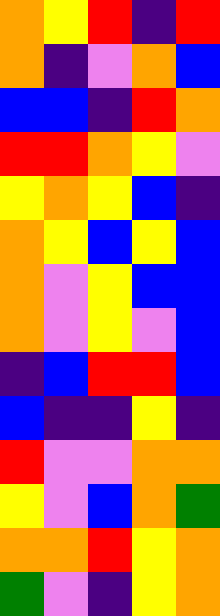[["orange", "yellow", "red", "indigo", "red"], ["orange", "indigo", "violet", "orange", "blue"], ["blue", "blue", "indigo", "red", "orange"], ["red", "red", "orange", "yellow", "violet"], ["yellow", "orange", "yellow", "blue", "indigo"], ["orange", "yellow", "blue", "yellow", "blue"], ["orange", "violet", "yellow", "blue", "blue"], ["orange", "violet", "yellow", "violet", "blue"], ["indigo", "blue", "red", "red", "blue"], ["blue", "indigo", "indigo", "yellow", "indigo"], ["red", "violet", "violet", "orange", "orange"], ["yellow", "violet", "blue", "orange", "green"], ["orange", "orange", "red", "yellow", "orange"], ["green", "violet", "indigo", "yellow", "orange"]]